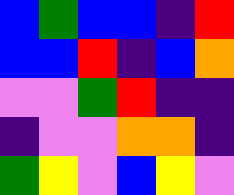[["blue", "green", "blue", "blue", "indigo", "red"], ["blue", "blue", "red", "indigo", "blue", "orange"], ["violet", "violet", "green", "red", "indigo", "indigo"], ["indigo", "violet", "violet", "orange", "orange", "indigo"], ["green", "yellow", "violet", "blue", "yellow", "violet"]]